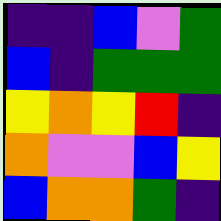[["indigo", "indigo", "blue", "violet", "green"], ["blue", "indigo", "green", "green", "green"], ["yellow", "orange", "yellow", "red", "indigo"], ["orange", "violet", "violet", "blue", "yellow"], ["blue", "orange", "orange", "green", "indigo"]]